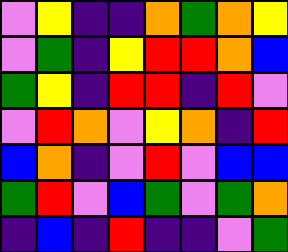[["violet", "yellow", "indigo", "indigo", "orange", "green", "orange", "yellow"], ["violet", "green", "indigo", "yellow", "red", "red", "orange", "blue"], ["green", "yellow", "indigo", "red", "red", "indigo", "red", "violet"], ["violet", "red", "orange", "violet", "yellow", "orange", "indigo", "red"], ["blue", "orange", "indigo", "violet", "red", "violet", "blue", "blue"], ["green", "red", "violet", "blue", "green", "violet", "green", "orange"], ["indigo", "blue", "indigo", "red", "indigo", "indigo", "violet", "green"]]